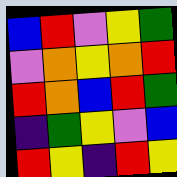[["blue", "red", "violet", "yellow", "green"], ["violet", "orange", "yellow", "orange", "red"], ["red", "orange", "blue", "red", "green"], ["indigo", "green", "yellow", "violet", "blue"], ["red", "yellow", "indigo", "red", "yellow"]]